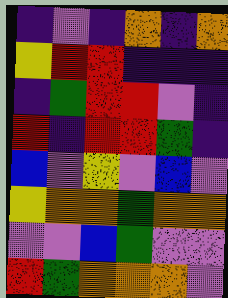[["indigo", "violet", "indigo", "orange", "indigo", "orange"], ["yellow", "red", "red", "indigo", "indigo", "indigo"], ["indigo", "green", "red", "red", "violet", "indigo"], ["red", "indigo", "red", "red", "green", "indigo"], ["blue", "violet", "yellow", "violet", "blue", "violet"], ["yellow", "orange", "orange", "green", "orange", "orange"], ["violet", "violet", "blue", "green", "violet", "violet"], ["red", "green", "orange", "orange", "orange", "violet"]]